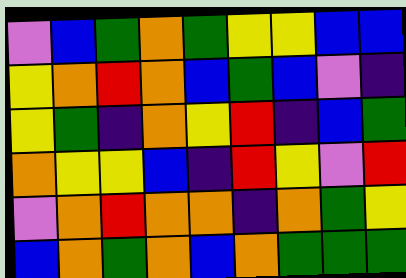[["violet", "blue", "green", "orange", "green", "yellow", "yellow", "blue", "blue"], ["yellow", "orange", "red", "orange", "blue", "green", "blue", "violet", "indigo"], ["yellow", "green", "indigo", "orange", "yellow", "red", "indigo", "blue", "green"], ["orange", "yellow", "yellow", "blue", "indigo", "red", "yellow", "violet", "red"], ["violet", "orange", "red", "orange", "orange", "indigo", "orange", "green", "yellow"], ["blue", "orange", "green", "orange", "blue", "orange", "green", "green", "green"]]